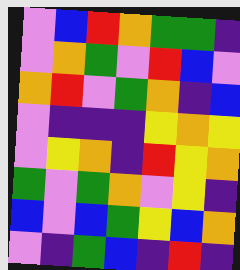[["violet", "blue", "red", "orange", "green", "green", "indigo"], ["violet", "orange", "green", "violet", "red", "blue", "violet"], ["orange", "red", "violet", "green", "orange", "indigo", "blue"], ["violet", "indigo", "indigo", "indigo", "yellow", "orange", "yellow"], ["violet", "yellow", "orange", "indigo", "red", "yellow", "orange"], ["green", "violet", "green", "orange", "violet", "yellow", "indigo"], ["blue", "violet", "blue", "green", "yellow", "blue", "orange"], ["violet", "indigo", "green", "blue", "indigo", "red", "indigo"]]